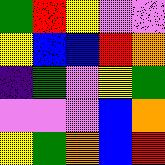[["green", "red", "yellow", "violet", "violet"], ["yellow", "blue", "blue", "red", "orange"], ["indigo", "green", "violet", "yellow", "green"], ["violet", "violet", "violet", "blue", "orange"], ["yellow", "green", "orange", "blue", "red"]]